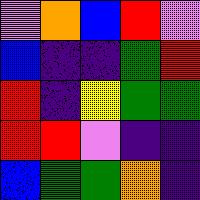[["violet", "orange", "blue", "red", "violet"], ["blue", "indigo", "indigo", "green", "red"], ["red", "indigo", "yellow", "green", "green"], ["red", "red", "violet", "indigo", "indigo"], ["blue", "green", "green", "orange", "indigo"]]